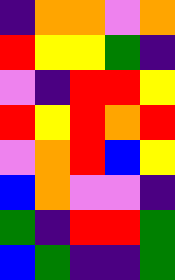[["indigo", "orange", "orange", "violet", "orange"], ["red", "yellow", "yellow", "green", "indigo"], ["violet", "indigo", "red", "red", "yellow"], ["red", "yellow", "red", "orange", "red"], ["violet", "orange", "red", "blue", "yellow"], ["blue", "orange", "violet", "violet", "indigo"], ["green", "indigo", "red", "red", "green"], ["blue", "green", "indigo", "indigo", "green"]]